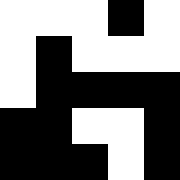[["white", "white", "white", "black", "white"], ["white", "black", "white", "white", "white"], ["white", "black", "black", "black", "black"], ["black", "black", "white", "white", "black"], ["black", "black", "black", "white", "black"]]